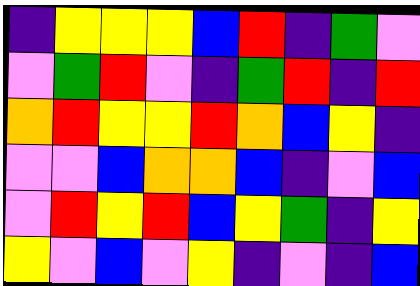[["indigo", "yellow", "yellow", "yellow", "blue", "red", "indigo", "green", "violet"], ["violet", "green", "red", "violet", "indigo", "green", "red", "indigo", "red"], ["orange", "red", "yellow", "yellow", "red", "orange", "blue", "yellow", "indigo"], ["violet", "violet", "blue", "orange", "orange", "blue", "indigo", "violet", "blue"], ["violet", "red", "yellow", "red", "blue", "yellow", "green", "indigo", "yellow"], ["yellow", "violet", "blue", "violet", "yellow", "indigo", "violet", "indigo", "blue"]]